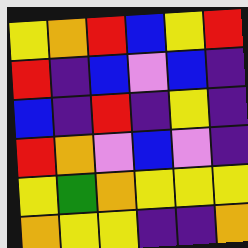[["yellow", "orange", "red", "blue", "yellow", "red"], ["red", "indigo", "blue", "violet", "blue", "indigo"], ["blue", "indigo", "red", "indigo", "yellow", "indigo"], ["red", "orange", "violet", "blue", "violet", "indigo"], ["yellow", "green", "orange", "yellow", "yellow", "yellow"], ["orange", "yellow", "yellow", "indigo", "indigo", "orange"]]